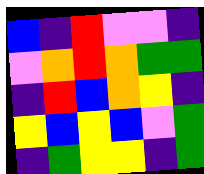[["blue", "indigo", "red", "violet", "violet", "indigo"], ["violet", "orange", "red", "orange", "green", "green"], ["indigo", "red", "blue", "orange", "yellow", "indigo"], ["yellow", "blue", "yellow", "blue", "violet", "green"], ["indigo", "green", "yellow", "yellow", "indigo", "green"]]